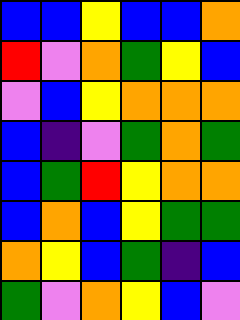[["blue", "blue", "yellow", "blue", "blue", "orange"], ["red", "violet", "orange", "green", "yellow", "blue"], ["violet", "blue", "yellow", "orange", "orange", "orange"], ["blue", "indigo", "violet", "green", "orange", "green"], ["blue", "green", "red", "yellow", "orange", "orange"], ["blue", "orange", "blue", "yellow", "green", "green"], ["orange", "yellow", "blue", "green", "indigo", "blue"], ["green", "violet", "orange", "yellow", "blue", "violet"]]